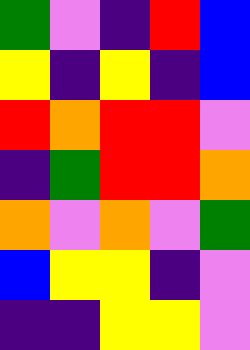[["green", "violet", "indigo", "red", "blue"], ["yellow", "indigo", "yellow", "indigo", "blue"], ["red", "orange", "red", "red", "violet"], ["indigo", "green", "red", "red", "orange"], ["orange", "violet", "orange", "violet", "green"], ["blue", "yellow", "yellow", "indigo", "violet"], ["indigo", "indigo", "yellow", "yellow", "violet"]]